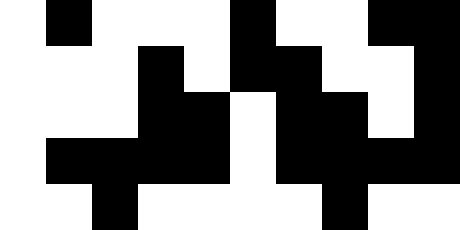[["white", "black", "white", "white", "white", "black", "white", "white", "black", "black"], ["white", "white", "white", "black", "white", "black", "black", "white", "white", "black"], ["white", "white", "white", "black", "black", "white", "black", "black", "white", "black"], ["white", "black", "black", "black", "black", "white", "black", "black", "black", "black"], ["white", "white", "black", "white", "white", "white", "white", "black", "white", "white"]]